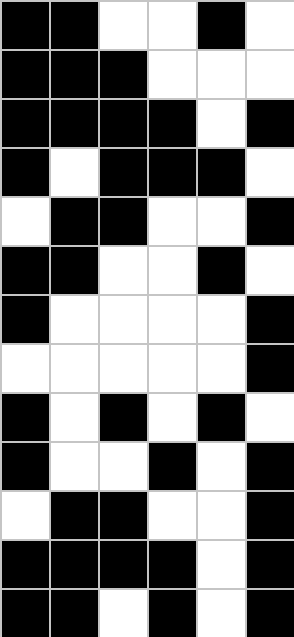[["black", "black", "white", "white", "black", "white"], ["black", "black", "black", "white", "white", "white"], ["black", "black", "black", "black", "white", "black"], ["black", "white", "black", "black", "black", "white"], ["white", "black", "black", "white", "white", "black"], ["black", "black", "white", "white", "black", "white"], ["black", "white", "white", "white", "white", "black"], ["white", "white", "white", "white", "white", "black"], ["black", "white", "black", "white", "black", "white"], ["black", "white", "white", "black", "white", "black"], ["white", "black", "black", "white", "white", "black"], ["black", "black", "black", "black", "white", "black"], ["black", "black", "white", "black", "white", "black"]]